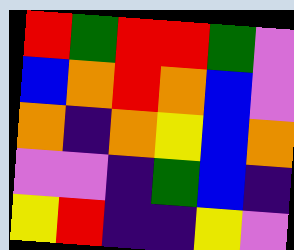[["red", "green", "red", "red", "green", "violet"], ["blue", "orange", "red", "orange", "blue", "violet"], ["orange", "indigo", "orange", "yellow", "blue", "orange"], ["violet", "violet", "indigo", "green", "blue", "indigo"], ["yellow", "red", "indigo", "indigo", "yellow", "violet"]]